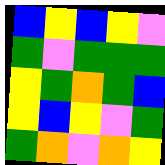[["blue", "yellow", "blue", "yellow", "violet"], ["green", "violet", "green", "green", "green"], ["yellow", "green", "orange", "green", "blue"], ["yellow", "blue", "yellow", "violet", "green"], ["green", "orange", "violet", "orange", "yellow"]]